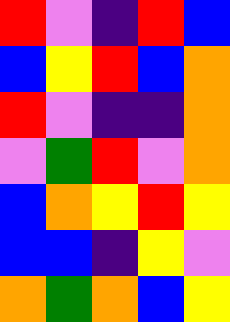[["red", "violet", "indigo", "red", "blue"], ["blue", "yellow", "red", "blue", "orange"], ["red", "violet", "indigo", "indigo", "orange"], ["violet", "green", "red", "violet", "orange"], ["blue", "orange", "yellow", "red", "yellow"], ["blue", "blue", "indigo", "yellow", "violet"], ["orange", "green", "orange", "blue", "yellow"]]